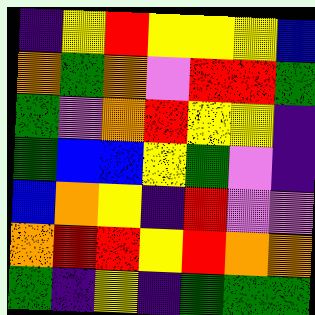[["indigo", "yellow", "red", "yellow", "yellow", "yellow", "blue"], ["orange", "green", "orange", "violet", "red", "red", "green"], ["green", "violet", "orange", "red", "yellow", "yellow", "indigo"], ["green", "blue", "blue", "yellow", "green", "violet", "indigo"], ["blue", "orange", "yellow", "indigo", "red", "violet", "violet"], ["orange", "red", "red", "yellow", "red", "orange", "orange"], ["green", "indigo", "yellow", "indigo", "green", "green", "green"]]